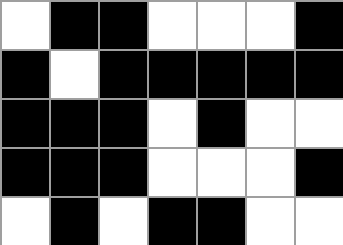[["white", "black", "black", "white", "white", "white", "black"], ["black", "white", "black", "black", "black", "black", "black"], ["black", "black", "black", "white", "black", "white", "white"], ["black", "black", "black", "white", "white", "white", "black"], ["white", "black", "white", "black", "black", "white", "white"]]